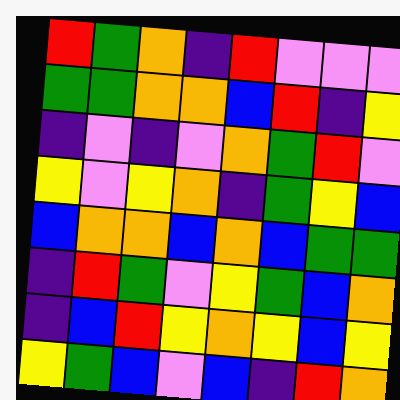[["red", "green", "orange", "indigo", "red", "violet", "violet", "violet"], ["green", "green", "orange", "orange", "blue", "red", "indigo", "yellow"], ["indigo", "violet", "indigo", "violet", "orange", "green", "red", "violet"], ["yellow", "violet", "yellow", "orange", "indigo", "green", "yellow", "blue"], ["blue", "orange", "orange", "blue", "orange", "blue", "green", "green"], ["indigo", "red", "green", "violet", "yellow", "green", "blue", "orange"], ["indigo", "blue", "red", "yellow", "orange", "yellow", "blue", "yellow"], ["yellow", "green", "blue", "violet", "blue", "indigo", "red", "orange"]]